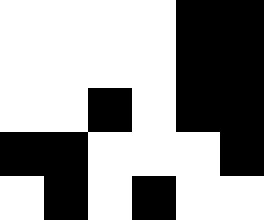[["white", "white", "white", "white", "black", "black"], ["white", "white", "white", "white", "black", "black"], ["white", "white", "black", "white", "black", "black"], ["black", "black", "white", "white", "white", "black"], ["white", "black", "white", "black", "white", "white"]]